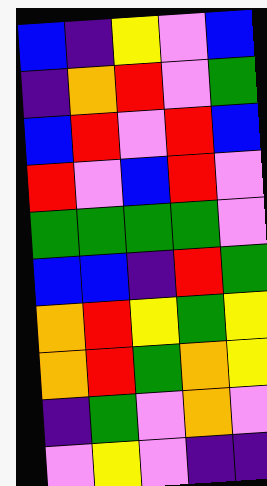[["blue", "indigo", "yellow", "violet", "blue"], ["indigo", "orange", "red", "violet", "green"], ["blue", "red", "violet", "red", "blue"], ["red", "violet", "blue", "red", "violet"], ["green", "green", "green", "green", "violet"], ["blue", "blue", "indigo", "red", "green"], ["orange", "red", "yellow", "green", "yellow"], ["orange", "red", "green", "orange", "yellow"], ["indigo", "green", "violet", "orange", "violet"], ["violet", "yellow", "violet", "indigo", "indigo"]]